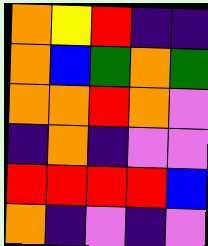[["orange", "yellow", "red", "indigo", "indigo"], ["orange", "blue", "green", "orange", "green"], ["orange", "orange", "red", "orange", "violet"], ["indigo", "orange", "indigo", "violet", "violet"], ["red", "red", "red", "red", "blue"], ["orange", "indigo", "violet", "indigo", "violet"]]